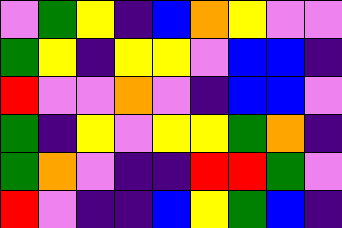[["violet", "green", "yellow", "indigo", "blue", "orange", "yellow", "violet", "violet"], ["green", "yellow", "indigo", "yellow", "yellow", "violet", "blue", "blue", "indigo"], ["red", "violet", "violet", "orange", "violet", "indigo", "blue", "blue", "violet"], ["green", "indigo", "yellow", "violet", "yellow", "yellow", "green", "orange", "indigo"], ["green", "orange", "violet", "indigo", "indigo", "red", "red", "green", "violet"], ["red", "violet", "indigo", "indigo", "blue", "yellow", "green", "blue", "indigo"]]